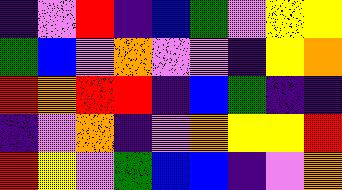[["indigo", "violet", "red", "indigo", "blue", "green", "violet", "yellow", "yellow"], ["green", "blue", "violet", "orange", "violet", "violet", "indigo", "yellow", "orange"], ["red", "orange", "red", "red", "indigo", "blue", "green", "indigo", "indigo"], ["indigo", "violet", "orange", "indigo", "violet", "orange", "yellow", "yellow", "red"], ["red", "yellow", "violet", "green", "blue", "blue", "indigo", "violet", "orange"]]